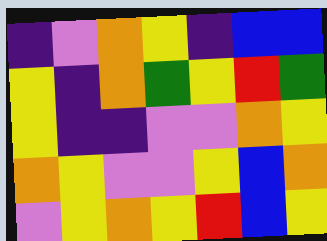[["indigo", "violet", "orange", "yellow", "indigo", "blue", "blue"], ["yellow", "indigo", "orange", "green", "yellow", "red", "green"], ["yellow", "indigo", "indigo", "violet", "violet", "orange", "yellow"], ["orange", "yellow", "violet", "violet", "yellow", "blue", "orange"], ["violet", "yellow", "orange", "yellow", "red", "blue", "yellow"]]